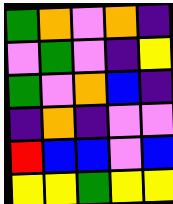[["green", "orange", "violet", "orange", "indigo"], ["violet", "green", "violet", "indigo", "yellow"], ["green", "violet", "orange", "blue", "indigo"], ["indigo", "orange", "indigo", "violet", "violet"], ["red", "blue", "blue", "violet", "blue"], ["yellow", "yellow", "green", "yellow", "yellow"]]